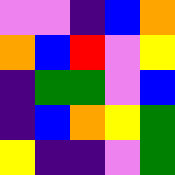[["violet", "violet", "indigo", "blue", "orange"], ["orange", "blue", "red", "violet", "yellow"], ["indigo", "green", "green", "violet", "blue"], ["indigo", "blue", "orange", "yellow", "green"], ["yellow", "indigo", "indigo", "violet", "green"]]